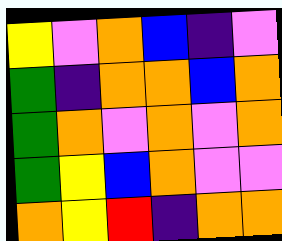[["yellow", "violet", "orange", "blue", "indigo", "violet"], ["green", "indigo", "orange", "orange", "blue", "orange"], ["green", "orange", "violet", "orange", "violet", "orange"], ["green", "yellow", "blue", "orange", "violet", "violet"], ["orange", "yellow", "red", "indigo", "orange", "orange"]]